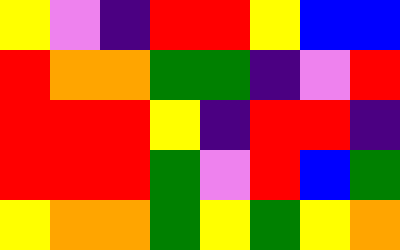[["yellow", "violet", "indigo", "red", "red", "yellow", "blue", "blue"], ["red", "orange", "orange", "green", "green", "indigo", "violet", "red"], ["red", "red", "red", "yellow", "indigo", "red", "red", "indigo"], ["red", "red", "red", "green", "violet", "red", "blue", "green"], ["yellow", "orange", "orange", "green", "yellow", "green", "yellow", "orange"]]